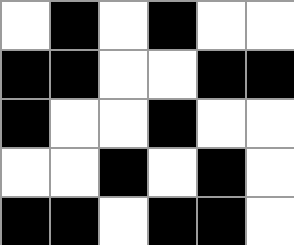[["white", "black", "white", "black", "white", "white"], ["black", "black", "white", "white", "black", "black"], ["black", "white", "white", "black", "white", "white"], ["white", "white", "black", "white", "black", "white"], ["black", "black", "white", "black", "black", "white"]]